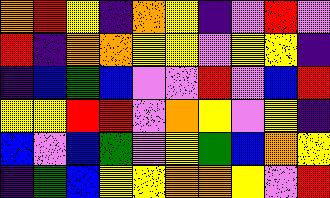[["orange", "red", "yellow", "indigo", "orange", "yellow", "indigo", "violet", "red", "violet"], ["red", "indigo", "orange", "orange", "yellow", "yellow", "violet", "yellow", "yellow", "indigo"], ["indigo", "blue", "green", "blue", "violet", "violet", "red", "violet", "blue", "red"], ["yellow", "yellow", "red", "red", "violet", "orange", "yellow", "violet", "yellow", "indigo"], ["blue", "violet", "blue", "green", "violet", "yellow", "green", "blue", "orange", "yellow"], ["indigo", "green", "blue", "yellow", "yellow", "orange", "orange", "yellow", "violet", "red"]]